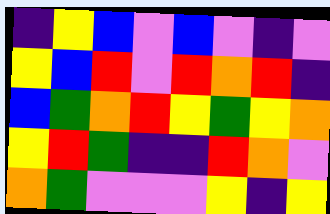[["indigo", "yellow", "blue", "violet", "blue", "violet", "indigo", "violet"], ["yellow", "blue", "red", "violet", "red", "orange", "red", "indigo"], ["blue", "green", "orange", "red", "yellow", "green", "yellow", "orange"], ["yellow", "red", "green", "indigo", "indigo", "red", "orange", "violet"], ["orange", "green", "violet", "violet", "violet", "yellow", "indigo", "yellow"]]